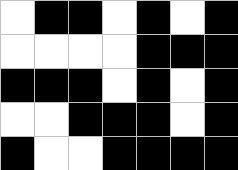[["white", "black", "black", "white", "black", "white", "black"], ["white", "white", "white", "white", "black", "black", "black"], ["black", "black", "black", "white", "black", "white", "black"], ["white", "white", "black", "black", "black", "white", "black"], ["black", "white", "white", "black", "black", "black", "black"]]